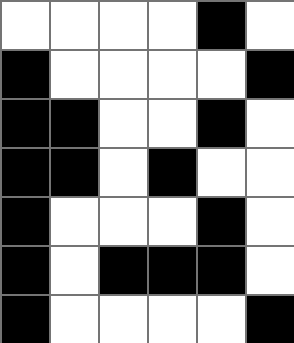[["white", "white", "white", "white", "black", "white"], ["black", "white", "white", "white", "white", "black"], ["black", "black", "white", "white", "black", "white"], ["black", "black", "white", "black", "white", "white"], ["black", "white", "white", "white", "black", "white"], ["black", "white", "black", "black", "black", "white"], ["black", "white", "white", "white", "white", "black"]]